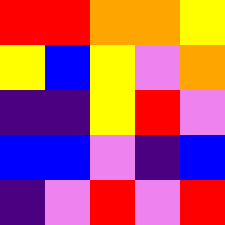[["red", "red", "orange", "orange", "yellow"], ["yellow", "blue", "yellow", "violet", "orange"], ["indigo", "indigo", "yellow", "red", "violet"], ["blue", "blue", "violet", "indigo", "blue"], ["indigo", "violet", "red", "violet", "red"]]